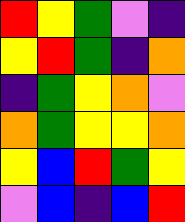[["red", "yellow", "green", "violet", "indigo"], ["yellow", "red", "green", "indigo", "orange"], ["indigo", "green", "yellow", "orange", "violet"], ["orange", "green", "yellow", "yellow", "orange"], ["yellow", "blue", "red", "green", "yellow"], ["violet", "blue", "indigo", "blue", "red"]]